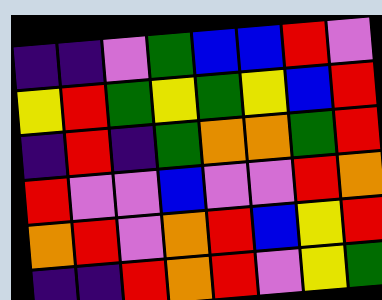[["indigo", "indigo", "violet", "green", "blue", "blue", "red", "violet"], ["yellow", "red", "green", "yellow", "green", "yellow", "blue", "red"], ["indigo", "red", "indigo", "green", "orange", "orange", "green", "red"], ["red", "violet", "violet", "blue", "violet", "violet", "red", "orange"], ["orange", "red", "violet", "orange", "red", "blue", "yellow", "red"], ["indigo", "indigo", "red", "orange", "red", "violet", "yellow", "green"]]